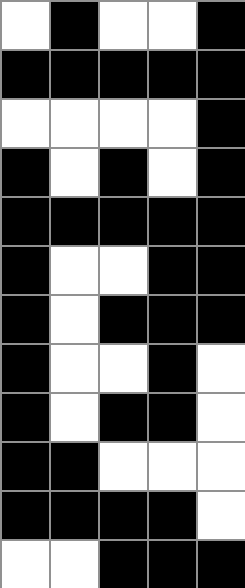[["white", "black", "white", "white", "black"], ["black", "black", "black", "black", "black"], ["white", "white", "white", "white", "black"], ["black", "white", "black", "white", "black"], ["black", "black", "black", "black", "black"], ["black", "white", "white", "black", "black"], ["black", "white", "black", "black", "black"], ["black", "white", "white", "black", "white"], ["black", "white", "black", "black", "white"], ["black", "black", "white", "white", "white"], ["black", "black", "black", "black", "white"], ["white", "white", "black", "black", "black"]]